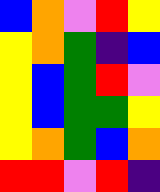[["blue", "orange", "violet", "red", "yellow"], ["yellow", "orange", "green", "indigo", "blue"], ["yellow", "blue", "green", "red", "violet"], ["yellow", "blue", "green", "green", "yellow"], ["yellow", "orange", "green", "blue", "orange"], ["red", "red", "violet", "red", "indigo"]]